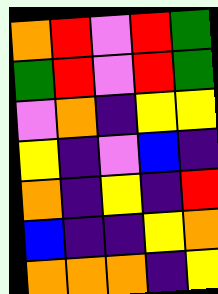[["orange", "red", "violet", "red", "green"], ["green", "red", "violet", "red", "green"], ["violet", "orange", "indigo", "yellow", "yellow"], ["yellow", "indigo", "violet", "blue", "indigo"], ["orange", "indigo", "yellow", "indigo", "red"], ["blue", "indigo", "indigo", "yellow", "orange"], ["orange", "orange", "orange", "indigo", "yellow"]]